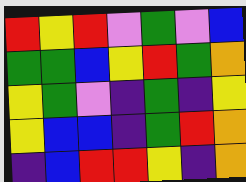[["red", "yellow", "red", "violet", "green", "violet", "blue"], ["green", "green", "blue", "yellow", "red", "green", "orange"], ["yellow", "green", "violet", "indigo", "green", "indigo", "yellow"], ["yellow", "blue", "blue", "indigo", "green", "red", "orange"], ["indigo", "blue", "red", "red", "yellow", "indigo", "orange"]]